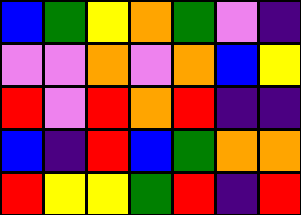[["blue", "green", "yellow", "orange", "green", "violet", "indigo"], ["violet", "violet", "orange", "violet", "orange", "blue", "yellow"], ["red", "violet", "red", "orange", "red", "indigo", "indigo"], ["blue", "indigo", "red", "blue", "green", "orange", "orange"], ["red", "yellow", "yellow", "green", "red", "indigo", "red"]]